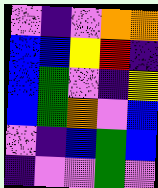[["violet", "indigo", "violet", "orange", "orange"], ["blue", "blue", "yellow", "red", "indigo"], ["blue", "green", "violet", "indigo", "yellow"], ["blue", "green", "orange", "violet", "blue"], ["violet", "indigo", "blue", "green", "blue"], ["indigo", "violet", "violet", "green", "violet"]]